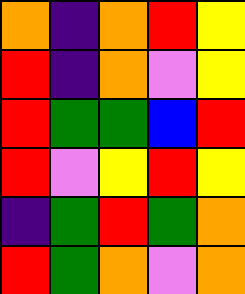[["orange", "indigo", "orange", "red", "yellow"], ["red", "indigo", "orange", "violet", "yellow"], ["red", "green", "green", "blue", "red"], ["red", "violet", "yellow", "red", "yellow"], ["indigo", "green", "red", "green", "orange"], ["red", "green", "orange", "violet", "orange"]]